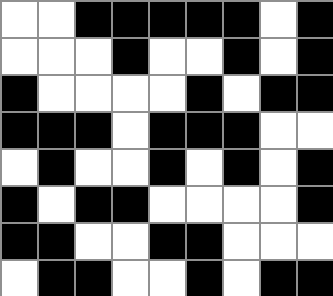[["white", "white", "black", "black", "black", "black", "black", "white", "black"], ["white", "white", "white", "black", "white", "white", "black", "white", "black"], ["black", "white", "white", "white", "white", "black", "white", "black", "black"], ["black", "black", "black", "white", "black", "black", "black", "white", "white"], ["white", "black", "white", "white", "black", "white", "black", "white", "black"], ["black", "white", "black", "black", "white", "white", "white", "white", "black"], ["black", "black", "white", "white", "black", "black", "white", "white", "white"], ["white", "black", "black", "white", "white", "black", "white", "black", "black"]]